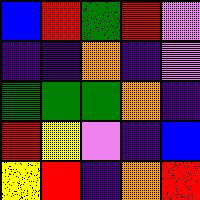[["blue", "red", "green", "red", "violet"], ["indigo", "indigo", "orange", "indigo", "violet"], ["green", "green", "green", "orange", "indigo"], ["red", "yellow", "violet", "indigo", "blue"], ["yellow", "red", "indigo", "orange", "red"]]